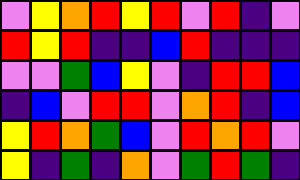[["violet", "yellow", "orange", "red", "yellow", "red", "violet", "red", "indigo", "violet"], ["red", "yellow", "red", "indigo", "indigo", "blue", "red", "indigo", "indigo", "indigo"], ["violet", "violet", "green", "blue", "yellow", "violet", "indigo", "red", "red", "blue"], ["indigo", "blue", "violet", "red", "red", "violet", "orange", "red", "indigo", "blue"], ["yellow", "red", "orange", "green", "blue", "violet", "red", "orange", "red", "violet"], ["yellow", "indigo", "green", "indigo", "orange", "violet", "green", "red", "green", "indigo"]]